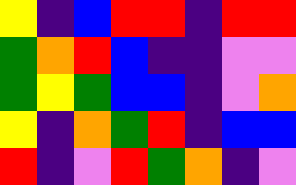[["yellow", "indigo", "blue", "red", "red", "indigo", "red", "red"], ["green", "orange", "red", "blue", "indigo", "indigo", "violet", "violet"], ["green", "yellow", "green", "blue", "blue", "indigo", "violet", "orange"], ["yellow", "indigo", "orange", "green", "red", "indigo", "blue", "blue"], ["red", "indigo", "violet", "red", "green", "orange", "indigo", "violet"]]